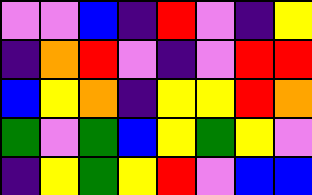[["violet", "violet", "blue", "indigo", "red", "violet", "indigo", "yellow"], ["indigo", "orange", "red", "violet", "indigo", "violet", "red", "red"], ["blue", "yellow", "orange", "indigo", "yellow", "yellow", "red", "orange"], ["green", "violet", "green", "blue", "yellow", "green", "yellow", "violet"], ["indigo", "yellow", "green", "yellow", "red", "violet", "blue", "blue"]]